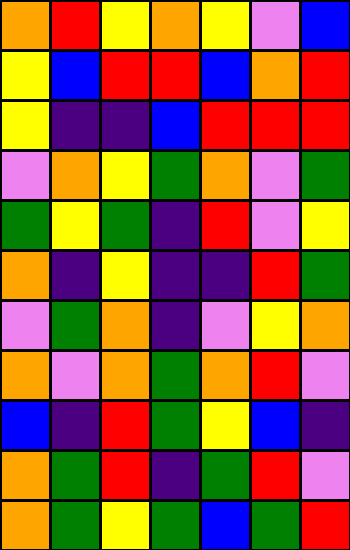[["orange", "red", "yellow", "orange", "yellow", "violet", "blue"], ["yellow", "blue", "red", "red", "blue", "orange", "red"], ["yellow", "indigo", "indigo", "blue", "red", "red", "red"], ["violet", "orange", "yellow", "green", "orange", "violet", "green"], ["green", "yellow", "green", "indigo", "red", "violet", "yellow"], ["orange", "indigo", "yellow", "indigo", "indigo", "red", "green"], ["violet", "green", "orange", "indigo", "violet", "yellow", "orange"], ["orange", "violet", "orange", "green", "orange", "red", "violet"], ["blue", "indigo", "red", "green", "yellow", "blue", "indigo"], ["orange", "green", "red", "indigo", "green", "red", "violet"], ["orange", "green", "yellow", "green", "blue", "green", "red"]]